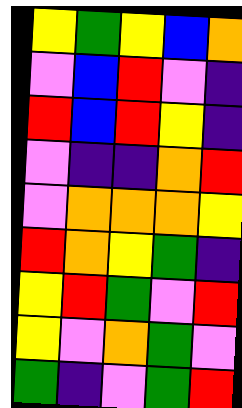[["yellow", "green", "yellow", "blue", "orange"], ["violet", "blue", "red", "violet", "indigo"], ["red", "blue", "red", "yellow", "indigo"], ["violet", "indigo", "indigo", "orange", "red"], ["violet", "orange", "orange", "orange", "yellow"], ["red", "orange", "yellow", "green", "indigo"], ["yellow", "red", "green", "violet", "red"], ["yellow", "violet", "orange", "green", "violet"], ["green", "indigo", "violet", "green", "red"]]